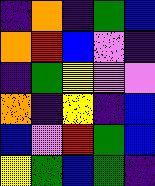[["indigo", "orange", "indigo", "green", "blue"], ["orange", "red", "blue", "violet", "indigo"], ["indigo", "green", "yellow", "violet", "violet"], ["orange", "indigo", "yellow", "indigo", "blue"], ["blue", "violet", "red", "green", "blue"], ["yellow", "green", "blue", "green", "indigo"]]